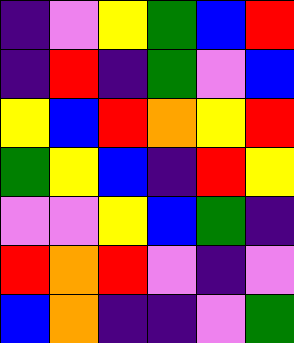[["indigo", "violet", "yellow", "green", "blue", "red"], ["indigo", "red", "indigo", "green", "violet", "blue"], ["yellow", "blue", "red", "orange", "yellow", "red"], ["green", "yellow", "blue", "indigo", "red", "yellow"], ["violet", "violet", "yellow", "blue", "green", "indigo"], ["red", "orange", "red", "violet", "indigo", "violet"], ["blue", "orange", "indigo", "indigo", "violet", "green"]]